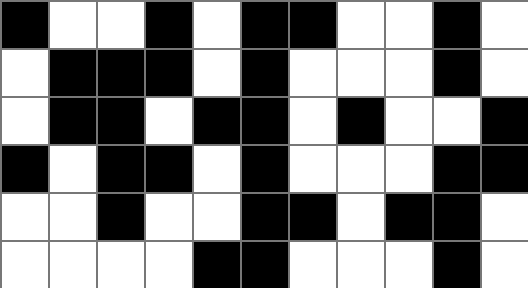[["black", "white", "white", "black", "white", "black", "black", "white", "white", "black", "white"], ["white", "black", "black", "black", "white", "black", "white", "white", "white", "black", "white"], ["white", "black", "black", "white", "black", "black", "white", "black", "white", "white", "black"], ["black", "white", "black", "black", "white", "black", "white", "white", "white", "black", "black"], ["white", "white", "black", "white", "white", "black", "black", "white", "black", "black", "white"], ["white", "white", "white", "white", "black", "black", "white", "white", "white", "black", "white"]]